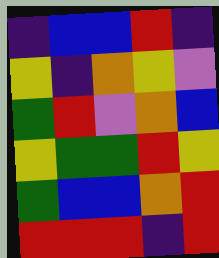[["indigo", "blue", "blue", "red", "indigo"], ["yellow", "indigo", "orange", "yellow", "violet"], ["green", "red", "violet", "orange", "blue"], ["yellow", "green", "green", "red", "yellow"], ["green", "blue", "blue", "orange", "red"], ["red", "red", "red", "indigo", "red"]]